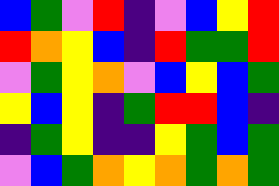[["blue", "green", "violet", "red", "indigo", "violet", "blue", "yellow", "red"], ["red", "orange", "yellow", "blue", "indigo", "red", "green", "green", "red"], ["violet", "green", "yellow", "orange", "violet", "blue", "yellow", "blue", "green"], ["yellow", "blue", "yellow", "indigo", "green", "red", "red", "blue", "indigo"], ["indigo", "green", "yellow", "indigo", "indigo", "yellow", "green", "blue", "green"], ["violet", "blue", "green", "orange", "yellow", "orange", "green", "orange", "green"]]